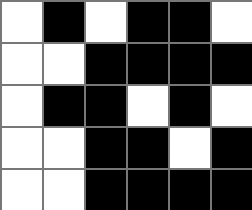[["white", "black", "white", "black", "black", "white"], ["white", "white", "black", "black", "black", "black"], ["white", "black", "black", "white", "black", "white"], ["white", "white", "black", "black", "white", "black"], ["white", "white", "black", "black", "black", "black"]]